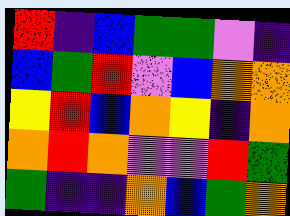[["red", "indigo", "blue", "green", "green", "violet", "indigo"], ["blue", "green", "red", "violet", "blue", "orange", "orange"], ["yellow", "red", "blue", "orange", "yellow", "indigo", "orange"], ["orange", "red", "orange", "violet", "violet", "red", "green"], ["green", "indigo", "indigo", "orange", "blue", "green", "orange"]]